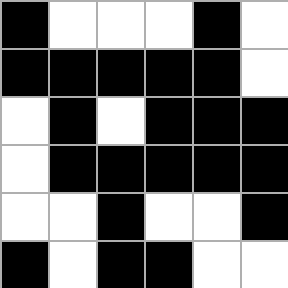[["black", "white", "white", "white", "black", "white"], ["black", "black", "black", "black", "black", "white"], ["white", "black", "white", "black", "black", "black"], ["white", "black", "black", "black", "black", "black"], ["white", "white", "black", "white", "white", "black"], ["black", "white", "black", "black", "white", "white"]]